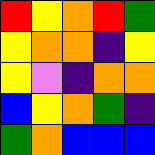[["red", "yellow", "orange", "red", "green"], ["yellow", "orange", "orange", "indigo", "yellow"], ["yellow", "violet", "indigo", "orange", "orange"], ["blue", "yellow", "orange", "green", "indigo"], ["green", "orange", "blue", "blue", "blue"]]